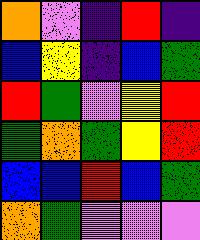[["orange", "violet", "indigo", "red", "indigo"], ["blue", "yellow", "indigo", "blue", "green"], ["red", "green", "violet", "yellow", "red"], ["green", "orange", "green", "yellow", "red"], ["blue", "blue", "red", "blue", "green"], ["orange", "green", "violet", "violet", "violet"]]